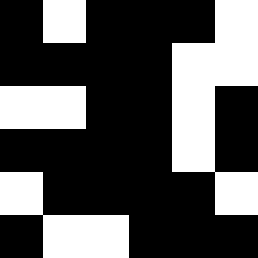[["black", "white", "black", "black", "black", "white"], ["black", "black", "black", "black", "white", "white"], ["white", "white", "black", "black", "white", "black"], ["black", "black", "black", "black", "white", "black"], ["white", "black", "black", "black", "black", "white"], ["black", "white", "white", "black", "black", "black"]]